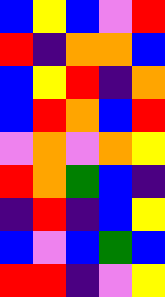[["blue", "yellow", "blue", "violet", "red"], ["red", "indigo", "orange", "orange", "blue"], ["blue", "yellow", "red", "indigo", "orange"], ["blue", "red", "orange", "blue", "red"], ["violet", "orange", "violet", "orange", "yellow"], ["red", "orange", "green", "blue", "indigo"], ["indigo", "red", "indigo", "blue", "yellow"], ["blue", "violet", "blue", "green", "blue"], ["red", "red", "indigo", "violet", "yellow"]]